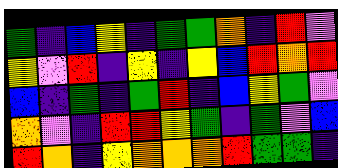[["green", "indigo", "blue", "yellow", "indigo", "green", "green", "orange", "indigo", "red", "violet"], ["yellow", "violet", "red", "indigo", "yellow", "indigo", "yellow", "blue", "red", "orange", "red"], ["blue", "indigo", "green", "indigo", "green", "red", "indigo", "blue", "yellow", "green", "violet"], ["orange", "violet", "indigo", "red", "red", "yellow", "green", "indigo", "green", "violet", "blue"], ["red", "orange", "indigo", "yellow", "orange", "orange", "orange", "red", "green", "green", "indigo"]]